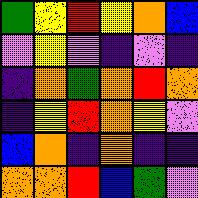[["green", "yellow", "red", "yellow", "orange", "blue"], ["violet", "yellow", "violet", "indigo", "violet", "indigo"], ["indigo", "orange", "green", "orange", "red", "orange"], ["indigo", "yellow", "red", "orange", "yellow", "violet"], ["blue", "orange", "indigo", "orange", "indigo", "indigo"], ["orange", "orange", "red", "blue", "green", "violet"]]